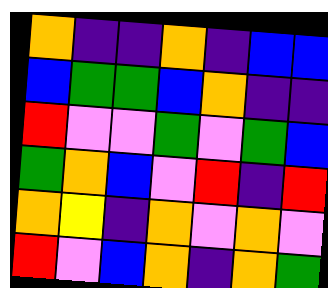[["orange", "indigo", "indigo", "orange", "indigo", "blue", "blue"], ["blue", "green", "green", "blue", "orange", "indigo", "indigo"], ["red", "violet", "violet", "green", "violet", "green", "blue"], ["green", "orange", "blue", "violet", "red", "indigo", "red"], ["orange", "yellow", "indigo", "orange", "violet", "orange", "violet"], ["red", "violet", "blue", "orange", "indigo", "orange", "green"]]